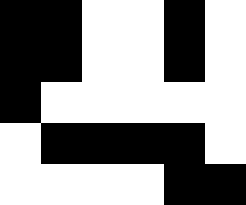[["black", "black", "white", "white", "black", "white"], ["black", "black", "white", "white", "black", "white"], ["black", "white", "white", "white", "white", "white"], ["white", "black", "black", "black", "black", "white"], ["white", "white", "white", "white", "black", "black"]]